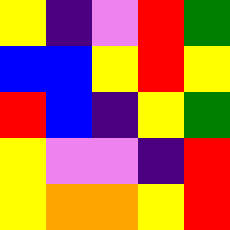[["yellow", "indigo", "violet", "red", "green"], ["blue", "blue", "yellow", "red", "yellow"], ["red", "blue", "indigo", "yellow", "green"], ["yellow", "violet", "violet", "indigo", "red"], ["yellow", "orange", "orange", "yellow", "red"]]